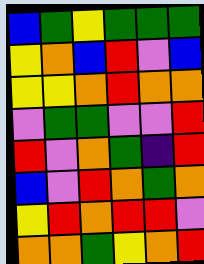[["blue", "green", "yellow", "green", "green", "green"], ["yellow", "orange", "blue", "red", "violet", "blue"], ["yellow", "yellow", "orange", "red", "orange", "orange"], ["violet", "green", "green", "violet", "violet", "red"], ["red", "violet", "orange", "green", "indigo", "red"], ["blue", "violet", "red", "orange", "green", "orange"], ["yellow", "red", "orange", "red", "red", "violet"], ["orange", "orange", "green", "yellow", "orange", "red"]]